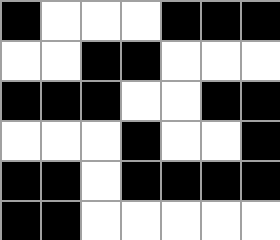[["black", "white", "white", "white", "black", "black", "black"], ["white", "white", "black", "black", "white", "white", "white"], ["black", "black", "black", "white", "white", "black", "black"], ["white", "white", "white", "black", "white", "white", "black"], ["black", "black", "white", "black", "black", "black", "black"], ["black", "black", "white", "white", "white", "white", "white"]]